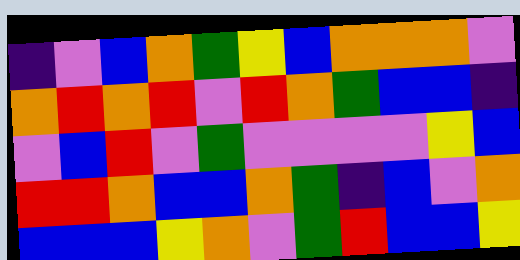[["indigo", "violet", "blue", "orange", "green", "yellow", "blue", "orange", "orange", "orange", "violet"], ["orange", "red", "orange", "red", "violet", "red", "orange", "green", "blue", "blue", "indigo"], ["violet", "blue", "red", "violet", "green", "violet", "violet", "violet", "violet", "yellow", "blue"], ["red", "red", "orange", "blue", "blue", "orange", "green", "indigo", "blue", "violet", "orange"], ["blue", "blue", "blue", "yellow", "orange", "violet", "green", "red", "blue", "blue", "yellow"]]